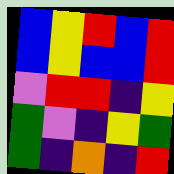[["blue", "yellow", "red", "blue", "red"], ["blue", "yellow", "blue", "blue", "red"], ["violet", "red", "red", "indigo", "yellow"], ["green", "violet", "indigo", "yellow", "green"], ["green", "indigo", "orange", "indigo", "red"]]